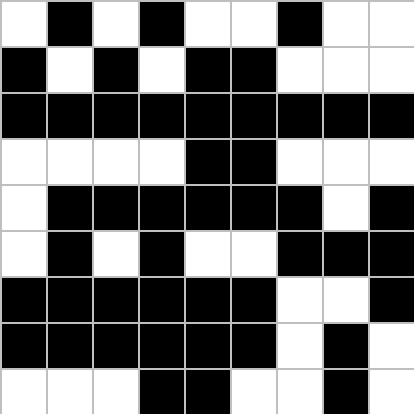[["white", "black", "white", "black", "white", "white", "black", "white", "white"], ["black", "white", "black", "white", "black", "black", "white", "white", "white"], ["black", "black", "black", "black", "black", "black", "black", "black", "black"], ["white", "white", "white", "white", "black", "black", "white", "white", "white"], ["white", "black", "black", "black", "black", "black", "black", "white", "black"], ["white", "black", "white", "black", "white", "white", "black", "black", "black"], ["black", "black", "black", "black", "black", "black", "white", "white", "black"], ["black", "black", "black", "black", "black", "black", "white", "black", "white"], ["white", "white", "white", "black", "black", "white", "white", "black", "white"]]